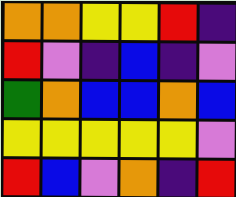[["orange", "orange", "yellow", "yellow", "red", "indigo"], ["red", "violet", "indigo", "blue", "indigo", "violet"], ["green", "orange", "blue", "blue", "orange", "blue"], ["yellow", "yellow", "yellow", "yellow", "yellow", "violet"], ["red", "blue", "violet", "orange", "indigo", "red"]]